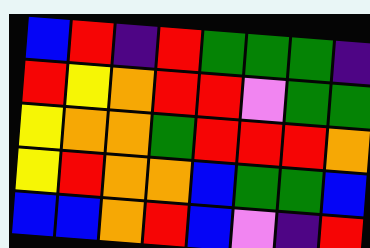[["blue", "red", "indigo", "red", "green", "green", "green", "indigo"], ["red", "yellow", "orange", "red", "red", "violet", "green", "green"], ["yellow", "orange", "orange", "green", "red", "red", "red", "orange"], ["yellow", "red", "orange", "orange", "blue", "green", "green", "blue"], ["blue", "blue", "orange", "red", "blue", "violet", "indigo", "red"]]